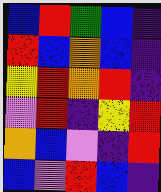[["blue", "red", "green", "blue", "indigo"], ["red", "blue", "orange", "blue", "indigo"], ["yellow", "red", "orange", "red", "indigo"], ["violet", "red", "indigo", "yellow", "red"], ["orange", "blue", "violet", "indigo", "red"], ["blue", "violet", "red", "blue", "indigo"]]